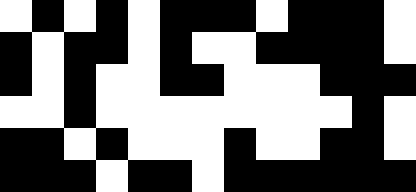[["white", "black", "white", "black", "white", "black", "black", "black", "white", "black", "black", "black", "white"], ["black", "white", "black", "black", "white", "black", "white", "white", "black", "black", "black", "black", "white"], ["black", "white", "black", "white", "white", "black", "black", "white", "white", "white", "black", "black", "black"], ["white", "white", "black", "white", "white", "white", "white", "white", "white", "white", "white", "black", "white"], ["black", "black", "white", "black", "white", "white", "white", "black", "white", "white", "black", "black", "white"], ["black", "black", "black", "white", "black", "black", "white", "black", "black", "black", "black", "black", "black"]]